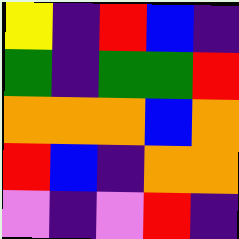[["yellow", "indigo", "red", "blue", "indigo"], ["green", "indigo", "green", "green", "red"], ["orange", "orange", "orange", "blue", "orange"], ["red", "blue", "indigo", "orange", "orange"], ["violet", "indigo", "violet", "red", "indigo"]]